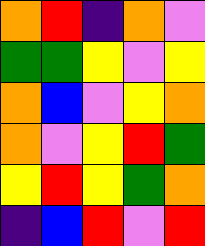[["orange", "red", "indigo", "orange", "violet"], ["green", "green", "yellow", "violet", "yellow"], ["orange", "blue", "violet", "yellow", "orange"], ["orange", "violet", "yellow", "red", "green"], ["yellow", "red", "yellow", "green", "orange"], ["indigo", "blue", "red", "violet", "red"]]